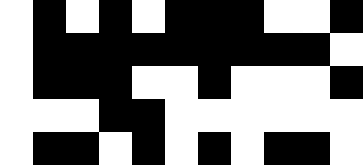[["white", "black", "white", "black", "white", "black", "black", "black", "white", "white", "black"], ["white", "black", "black", "black", "black", "black", "black", "black", "black", "black", "white"], ["white", "black", "black", "black", "white", "white", "black", "white", "white", "white", "black"], ["white", "white", "white", "black", "black", "white", "white", "white", "white", "white", "white"], ["white", "black", "black", "white", "black", "white", "black", "white", "black", "black", "white"]]